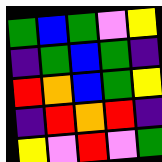[["green", "blue", "green", "violet", "yellow"], ["indigo", "green", "blue", "green", "indigo"], ["red", "orange", "blue", "green", "yellow"], ["indigo", "red", "orange", "red", "indigo"], ["yellow", "violet", "red", "violet", "green"]]